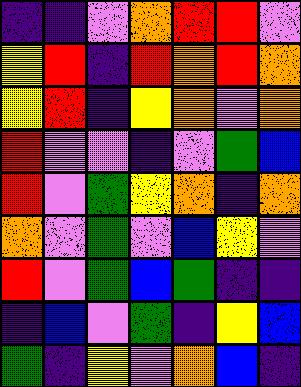[["indigo", "indigo", "violet", "orange", "red", "red", "violet"], ["yellow", "red", "indigo", "red", "orange", "red", "orange"], ["yellow", "red", "indigo", "yellow", "orange", "violet", "orange"], ["red", "violet", "violet", "indigo", "violet", "green", "blue"], ["red", "violet", "green", "yellow", "orange", "indigo", "orange"], ["orange", "violet", "green", "violet", "blue", "yellow", "violet"], ["red", "violet", "green", "blue", "green", "indigo", "indigo"], ["indigo", "blue", "violet", "green", "indigo", "yellow", "blue"], ["green", "indigo", "yellow", "violet", "orange", "blue", "indigo"]]